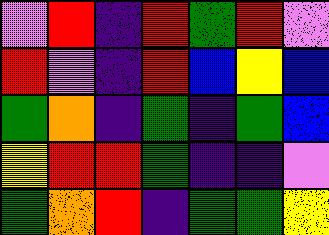[["violet", "red", "indigo", "red", "green", "red", "violet"], ["red", "violet", "indigo", "red", "blue", "yellow", "blue"], ["green", "orange", "indigo", "green", "indigo", "green", "blue"], ["yellow", "red", "red", "green", "indigo", "indigo", "violet"], ["green", "orange", "red", "indigo", "green", "green", "yellow"]]